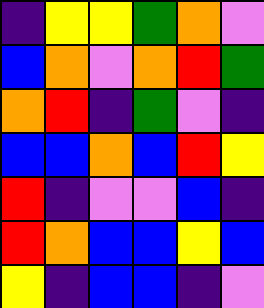[["indigo", "yellow", "yellow", "green", "orange", "violet"], ["blue", "orange", "violet", "orange", "red", "green"], ["orange", "red", "indigo", "green", "violet", "indigo"], ["blue", "blue", "orange", "blue", "red", "yellow"], ["red", "indigo", "violet", "violet", "blue", "indigo"], ["red", "orange", "blue", "blue", "yellow", "blue"], ["yellow", "indigo", "blue", "blue", "indigo", "violet"]]